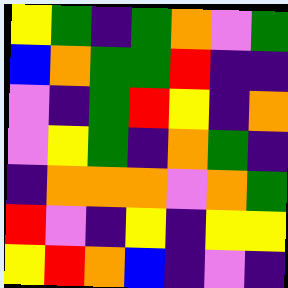[["yellow", "green", "indigo", "green", "orange", "violet", "green"], ["blue", "orange", "green", "green", "red", "indigo", "indigo"], ["violet", "indigo", "green", "red", "yellow", "indigo", "orange"], ["violet", "yellow", "green", "indigo", "orange", "green", "indigo"], ["indigo", "orange", "orange", "orange", "violet", "orange", "green"], ["red", "violet", "indigo", "yellow", "indigo", "yellow", "yellow"], ["yellow", "red", "orange", "blue", "indigo", "violet", "indigo"]]